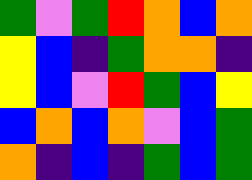[["green", "violet", "green", "red", "orange", "blue", "orange"], ["yellow", "blue", "indigo", "green", "orange", "orange", "indigo"], ["yellow", "blue", "violet", "red", "green", "blue", "yellow"], ["blue", "orange", "blue", "orange", "violet", "blue", "green"], ["orange", "indigo", "blue", "indigo", "green", "blue", "green"]]